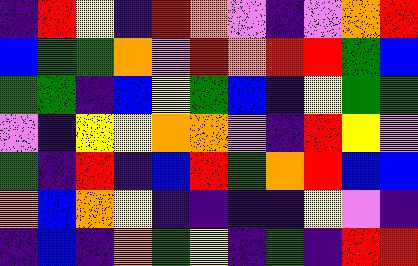[["indigo", "red", "yellow", "indigo", "red", "orange", "violet", "indigo", "violet", "orange", "red"], ["blue", "green", "green", "orange", "violet", "red", "orange", "red", "red", "green", "blue"], ["green", "green", "indigo", "blue", "yellow", "green", "blue", "indigo", "yellow", "green", "green"], ["violet", "indigo", "yellow", "yellow", "orange", "orange", "violet", "indigo", "red", "yellow", "violet"], ["green", "indigo", "red", "indigo", "blue", "red", "green", "orange", "red", "blue", "blue"], ["orange", "blue", "orange", "yellow", "indigo", "indigo", "indigo", "indigo", "yellow", "violet", "indigo"], ["indigo", "blue", "indigo", "orange", "green", "yellow", "indigo", "green", "indigo", "red", "red"]]